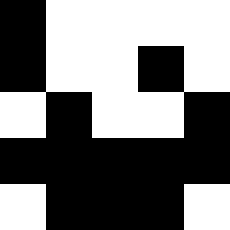[["black", "white", "white", "white", "white"], ["black", "white", "white", "black", "white"], ["white", "black", "white", "white", "black"], ["black", "black", "black", "black", "black"], ["white", "black", "black", "black", "white"]]